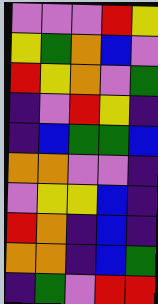[["violet", "violet", "violet", "red", "yellow"], ["yellow", "green", "orange", "blue", "violet"], ["red", "yellow", "orange", "violet", "green"], ["indigo", "violet", "red", "yellow", "indigo"], ["indigo", "blue", "green", "green", "blue"], ["orange", "orange", "violet", "violet", "indigo"], ["violet", "yellow", "yellow", "blue", "indigo"], ["red", "orange", "indigo", "blue", "indigo"], ["orange", "orange", "indigo", "blue", "green"], ["indigo", "green", "violet", "red", "red"]]